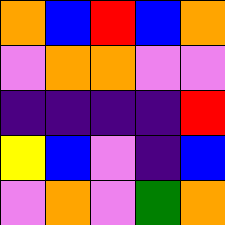[["orange", "blue", "red", "blue", "orange"], ["violet", "orange", "orange", "violet", "violet"], ["indigo", "indigo", "indigo", "indigo", "red"], ["yellow", "blue", "violet", "indigo", "blue"], ["violet", "orange", "violet", "green", "orange"]]